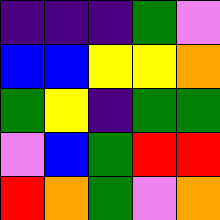[["indigo", "indigo", "indigo", "green", "violet"], ["blue", "blue", "yellow", "yellow", "orange"], ["green", "yellow", "indigo", "green", "green"], ["violet", "blue", "green", "red", "red"], ["red", "orange", "green", "violet", "orange"]]